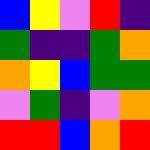[["blue", "yellow", "violet", "red", "indigo"], ["green", "indigo", "indigo", "green", "orange"], ["orange", "yellow", "blue", "green", "green"], ["violet", "green", "indigo", "violet", "orange"], ["red", "red", "blue", "orange", "red"]]